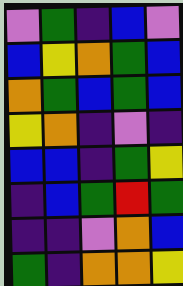[["violet", "green", "indigo", "blue", "violet"], ["blue", "yellow", "orange", "green", "blue"], ["orange", "green", "blue", "green", "blue"], ["yellow", "orange", "indigo", "violet", "indigo"], ["blue", "blue", "indigo", "green", "yellow"], ["indigo", "blue", "green", "red", "green"], ["indigo", "indigo", "violet", "orange", "blue"], ["green", "indigo", "orange", "orange", "yellow"]]